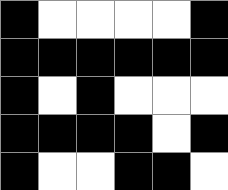[["black", "white", "white", "white", "white", "black"], ["black", "black", "black", "black", "black", "black"], ["black", "white", "black", "white", "white", "white"], ["black", "black", "black", "black", "white", "black"], ["black", "white", "white", "black", "black", "white"]]